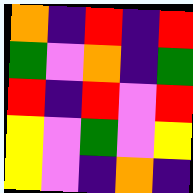[["orange", "indigo", "red", "indigo", "red"], ["green", "violet", "orange", "indigo", "green"], ["red", "indigo", "red", "violet", "red"], ["yellow", "violet", "green", "violet", "yellow"], ["yellow", "violet", "indigo", "orange", "indigo"]]